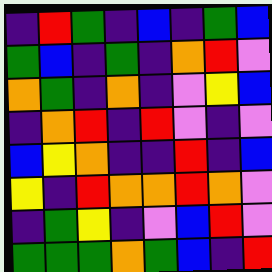[["indigo", "red", "green", "indigo", "blue", "indigo", "green", "blue"], ["green", "blue", "indigo", "green", "indigo", "orange", "red", "violet"], ["orange", "green", "indigo", "orange", "indigo", "violet", "yellow", "blue"], ["indigo", "orange", "red", "indigo", "red", "violet", "indigo", "violet"], ["blue", "yellow", "orange", "indigo", "indigo", "red", "indigo", "blue"], ["yellow", "indigo", "red", "orange", "orange", "red", "orange", "violet"], ["indigo", "green", "yellow", "indigo", "violet", "blue", "red", "violet"], ["green", "green", "green", "orange", "green", "blue", "indigo", "red"]]